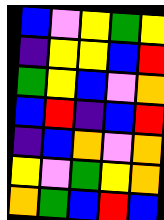[["blue", "violet", "yellow", "green", "yellow"], ["indigo", "yellow", "yellow", "blue", "red"], ["green", "yellow", "blue", "violet", "orange"], ["blue", "red", "indigo", "blue", "red"], ["indigo", "blue", "orange", "violet", "orange"], ["yellow", "violet", "green", "yellow", "orange"], ["orange", "green", "blue", "red", "blue"]]